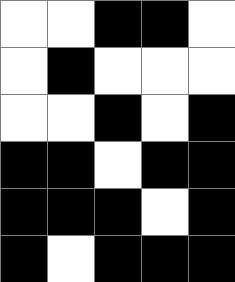[["white", "white", "black", "black", "white"], ["white", "black", "white", "white", "white"], ["white", "white", "black", "white", "black"], ["black", "black", "white", "black", "black"], ["black", "black", "black", "white", "black"], ["black", "white", "black", "black", "black"]]